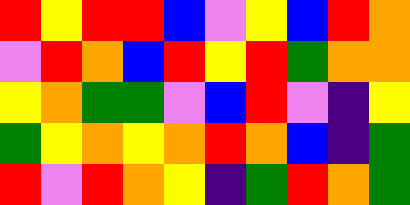[["red", "yellow", "red", "red", "blue", "violet", "yellow", "blue", "red", "orange"], ["violet", "red", "orange", "blue", "red", "yellow", "red", "green", "orange", "orange"], ["yellow", "orange", "green", "green", "violet", "blue", "red", "violet", "indigo", "yellow"], ["green", "yellow", "orange", "yellow", "orange", "red", "orange", "blue", "indigo", "green"], ["red", "violet", "red", "orange", "yellow", "indigo", "green", "red", "orange", "green"]]